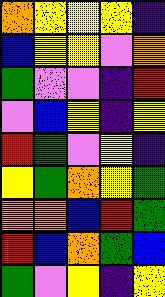[["orange", "yellow", "yellow", "yellow", "indigo"], ["blue", "yellow", "yellow", "violet", "orange"], ["green", "violet", "violet", "indigo", "red"], ["violet", "blue", "yellow", "indigo", "yellow"], ["red", "green", "violet", "yellow", "indigo"], ["yellow", "green", "orange", "yellow", "green"], ["orange", "orange", "blue", "red", "green"], ["red", "blue", "orange", "green", "blue"], ["green", "violet", "yellow", "indigo", "yellow"]]